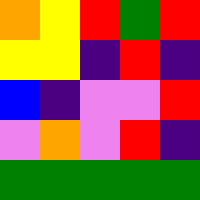[["orange", "yellow", "red", "green", "red"], ["yellow", "yellow", "indigo", "red", "indigo"], ["blue", "indigo", "violet", "violet", "red"], ["violet", "orange", "violet", "red", "indigo"], ["green", "green", "green", "green", "green"]]